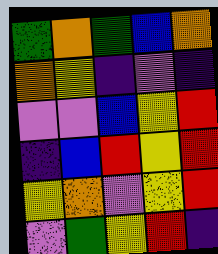[["green", "orange", "green", "blue", "orange"], ["orange", "yellow", "indigo", "violet", "indigo"], ["violet", "violet", "blue", "yellow", "red"], ["indigo", "blue", "red", "yellow", "red"], ["yellow", "orange", "violet", "yellow", "red"], ["violet", "green", "yellow", "red", "indigo"]]